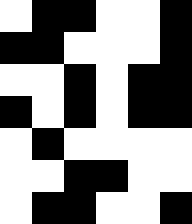[["white", "black", "black", "white", "white", "black"], ["black", "black", "white", "white", "white", "black"], ["white", "white", "black", "white", "black", "black"], ["black", "white", "black", "white", "black", "black"], ["white", "black", "white", "white", "white", "white"], ["white", "white", "black", "black", "white", "white"], ["white", "black", "black", "white", "white", "black"]]